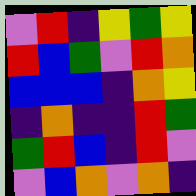[["violet", "red", "indigo", "yellow", "green", "yellow"], ["red", "blue", "green", "violet", "red", "orange"], ["blue", "blue", "blue", "indigo", "orange", "yellow"], ["indigo", "orange", "indigo", "indigo", "red", "green"], ["green", "red", "blue", "indigo", "red", "violet"], ["violet", "blue", "orange", "violet", "orange", "indigo"]]